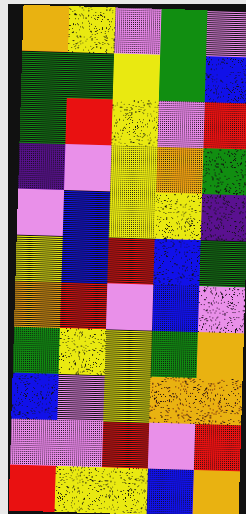[["orange", "yellow", "violet", "green", "violet"], ["green", "green", "yellow", "green", "blue"], ["green", "red", "yellow", "violet", "red"], ["indigo", "violet", "yellow", "orange", "green"], ["violet", "blue", "yellow", "yellow", "indigo"], ["yellow", "blue", "red", "blue", "green"], ["orange", "red", "violet", "blue", "violet"], ["green", "yellow", "yellow", "green", "orange"], ["blue", "violet", "yellow", "orange", "orange"], ["violet", "violet", "red", "violet", "red"], ["red", "yellow", "yellow", "blue", "orange"]]